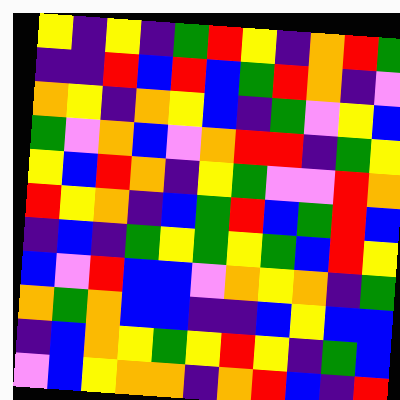[["yellow", "indigo", "yellow", "indigo", "green", "red", "yellow", "indigo", "orange", "red", "green"], ["indigo", "indigo", "red", "blue", "red", "blue", "green", "red", "orange", "indigo", "violet"], ["orange", "yellow", "indigo", "orange", "yellow", "blue", "indigo", "green", "violet", "yellow", "blue"], ["green", "violet", "orange", "blue", "violet", "orange", "red", "red", "indigo", "green", "yellow"], ["yellow", "blue", "red", "orange", "indigo", "yellow", "green", "violet", "violet", "red", "orange"], ["red", "yellow", "orange", "indigo", "blue", "green", "red", "blue", "green", "red", "blue"], ["indigo", "blue", "indigo", "green", "yellow", "green", "yellow", "green", "blue", "red", "yellow"], ["blue", "violet", "red", "blue", "blue", "violet", "orange", "yellow", "orange", "indigo", "green"], ["orange", "green", "orange", "blue", "blue", "indigo", "indigo", "blue", "yellow", "blue", "blue"], ["indigo", "blue", "orange", "yellow", "green", "yellow", "red", "yellow", "indigo", "green", "blue"], ["violet", "blue", "yellow", "orange", "orange", "indigo", "orange", "red", "blue", "indigo", "red"]]